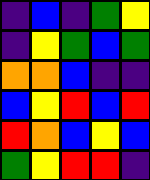[["indigo", "blue", "indigo", "green", "yellow"], ["indigo", "yellow", "green", "blue", "green"], ["orange", "orange", "blue", "indigo", "indigo"], ["blue", "yellow", "red", "blue", "red"], ["red", "orange", "blue", "yellow", "blue"], ["green", "yellow", "red", "red", "indigo"]]